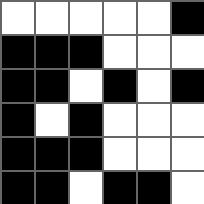[["white", "white", "white", "white", "white", "black"], ["black", "black", "black", "white", "white", "white"], ["black", "black", "white", "black", "white", "black"], ["black", "white", "black", "white", "white", "white"], ["black", "black", "black", "white", "white", "white"], ["black", "black", "white", "black", "black", "white"]]